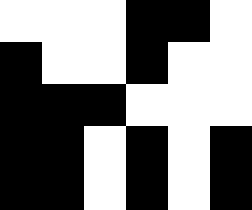[["white", "white", "white", "black", "black", "white"], ["black", "white", "white", "black", "white", "white"], ["black", "black", "black", "white", "white", "white"], ["black", "black", "white", "black", "white", "black"], ["black", "black", "white", "black", "white", "black"]]